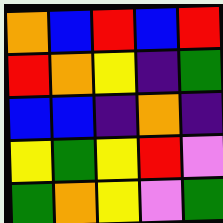[["orange", "blue", "red", "blue", "red"], ["red", "orange", "yellow", "indigo", "green"], ["blue", "blue", "indigo", "orange", "indigo"], ["yellow", "green", "yellow", "red", "violet"], ["green", "orange", "yellow", "violet", "green"]]